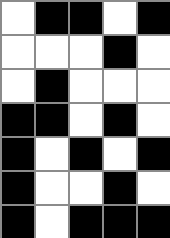[["white", "black", "black", "white", "black"], ["white", "white", "white", "black", "white"], ["white", "black", "white", "white", "white"], ["black", "black", "white", "black", "white"], ["black", "white", "black", "white", "black"], ["black", "white", "white", "black", "white"], ["black", "white", "black", "black", "black"]]